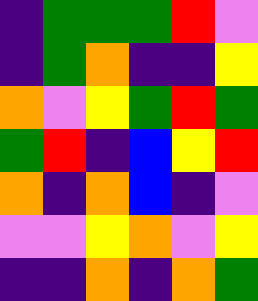[["indigo", "green", "green", "green", "red", "violet"], ["indigo", "green", "orange", "indigo", "indigo", "yellow"], ["orange", "violet", "yellow", "green", "red", "green"], ["green", "red", "indigo", "blue", "yellow", "red"], ["orange", "indigo", "orange", "blue", "indigo", "violet"], ["violet", "violet", "yellow", "orange", "violet", "yellow"], ["indigo", "indigo", "orange", "indigo", "orange", "green"]]